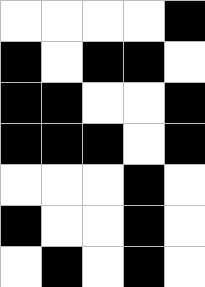[["white", "white", "white", "white", "black"], ["black", "white", "black", "black", "white"], ["black", "black", "white", "white", "black"], ["black", "black", "black", "white", "black"], ["white", "white", "white", "black", "white"], ["black", "white", "white", "black", "white"], ["white", "black", "white", "black", "white"]]